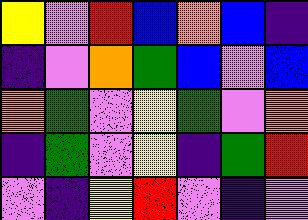[["yellow", "violet", "red", "blue", "orange", "blue", "indigo"], ["indigo", "violet", "orange", "green", "blue", "violet", "blue"], ["orange", "green", "violet", "yellow", "green", "violet", "orange"], ["indigo", "green", "violet", "yellow", "indigo", "green", "red"], ["violet", "indigo", "yellow", "red", "violet", "indigo", "violet"]]